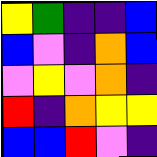[["yellow", "green", "indigo", "indigo", "blue"], ["blue", "violet", "indigo", "orange", "blue"], ["violet", "yellow", "violet", "orange", "indigo"], ["red", "indigo", "orange", "yellow", "yellow"], ["blue", "blue", "red", "violet", "indigo"]]